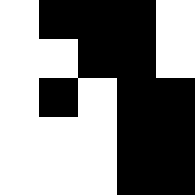[["white", "black", "black", "black", "white"], ["white", "white", "black", "black", "white"], ["white", "black", "white", "black", "black"], ["white", "white", "white", "black", "black"], ["white", "white", "white", "black", "black"]]